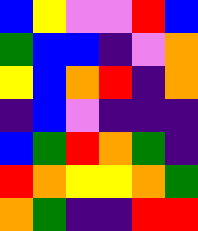[["blue", "yellow", "violet", "violet", "red", "blue"], ["green", "blue", "blue", "indigo", "violet", "orange"], ["yellow", "blue", "orange", "red", "indigo", "orange"], ["indigo", "blue", "violet", "indigo", "indigo", "indigo"], ["blue", "green", "red", "orange", "green", "indigo"], ["red", "orange", "yellow", "yellow", "orange", "green"], ["orange", "green", "indigo", "indigo", "red", "red"]]